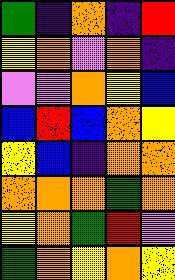[["green", "indigo", "orange", "indigo", "red"], ["yellow", "orange", "violet", "orange", "indigo"], ["violet", "violet", "orange", "yellow", "blue"], ["blue", "red", "blue", "orange", "yellow"], ["yellow", "blue", "indigo", "orange", "orange"], ["orange", "orange", "orange", "green", "orange"], ["yellow", "orange", "green", "red", "violet"], ["green", "orange", "yellow", "orange", "yellow"]]